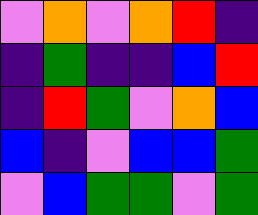[["violet", "orange", "violet", "orange", "red", "indigo"], ["indigo", "green", "indigo", "indigo", "blue", "red"], ["indigo", "red", "green", "violet", "orange", "blue"], ["blue", "indigo", "violet", "blue", "blue", "green"], ["violet", "blue", "green", "green", "violet", "green"]]